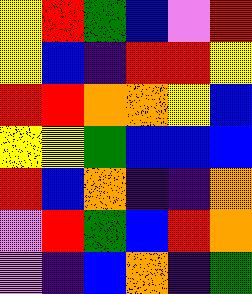[["yellow", "red", "green", "blue", "violet", "red"], ["yellow", "blue", "indigo", "red", "red", "yellow"], ["red", "red", "orange", "orange", "yellow", "blue"], ["yellow", "yellow", "green", "blue", "blue", "blue"], ["red", "blue", "orange", "indigo", "indigo", "orange"], ["violet", "red", "green", "blue", "red", "orange"], ["violet", "indigo", "blue", "orange", "indigo", "green"]]